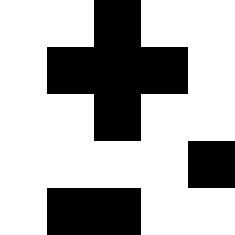[["white", "white", "black", "white", "white"], ["white", "black", "black", "black", "white"], ["white", "white", "black", "white", "white"], ["white", "white", "white", "white", "black"], ["white", "black", "black", "white", "white"]]